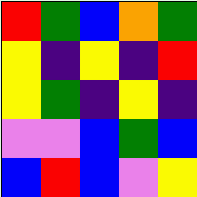[["red", "green", "blue", "orange", "green"], ["yellow", "indigo", "yellow", "indigo", "red"], ["yellow", "green", "indigo", "yellow", "indigo"], ["violet", "violet", "blue", "green", "blue"], ["blue", "red", "blue", "violet", "yellow"]]